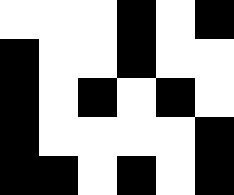[["white", "white", "white", "black", "white", "black"], ["black", "white", "white", "black", "white", "white"], ["black", "white", "black", "white", "black", "white"], ["black", "white", "white", "white", "white", "black"], ["black", "black", "white", "black", "white", "black"]]